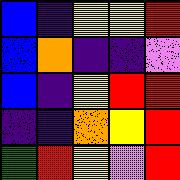[["blue", "indigo", "yellow", "yellow", "red"], ["blue", "orange", "indigo", "indigo", "violet"], ["blue", "indigo", "yellow", "red", "red"], ["indigo", "indigo", "orange", "yellow", "red"], ["green", "red", "yellow", "violet", "red"]]